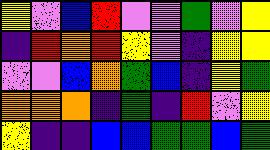[["yellow", "violet", "blue", "red", "violet", "violet", "green", "violet", "yellow"], ["indigo", "red", "orange", "red", "yellow", "violet", "indigo", "yellow", "yellow"], ["violet", "violet", "blue", "orange", "green", "blue", "indigo", "yellow", "green"], ["orange", "orange", "orange", "indigo", "green", "indigo", "red", "violet", "yellow"], ["yellow", "indigo", "indigo", "blue", "blue", "green", "green", "blue", "green"]]